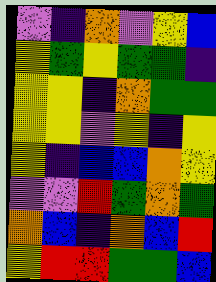[["violet", "indigo", "orange", "violet", "yellow", "blue"], ["yellow", "green", "yellow", "green", "green", "indigo"], ["yellow", "yellow", "indigo", "orange", "green", "green"], ["yellow", "yellow", "violet", "yellow", "indigo", "yellow"], ["yellow", "indigo", "blue", "blue", "orange", "yellow"], ["violet", "violet", "red", "green", "orange", "green"], ["orange", "blue", "indigo", "orange", "blue", "red"], ["yellow", "red", "red", "green", "green", "blue"]]